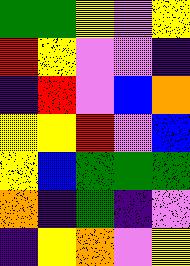[["green", "green", "yellow", "violet", "yellow"], ["red", "yellow", "violet", "violet", "indigo"], ["indigo", "red", "violet", "blue", "orange"], ["yellow", "yellow", "red", "violet", "blue"], ["yellow", "blue", "green", "green", "green"], ["orange", "indigo", "green", "indigo", "violet"], ["indigo", "yellow", "orange", "violet", "yellow"]]